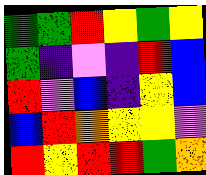[["green", "green", "red", "yellow", "green", "yellow"], ["green", "indigo", "violet", "indigo", "red", "blue"], ["red", "violet", "blue", "indigo", "yellow", "blue"], ["blue", "red", "orange", "yellow", "yellow", "violet"], ["red", "yellow", "red", "red", "green", "orange"]]